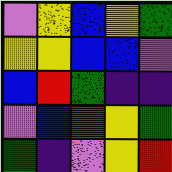[["violet", "yellow", "blue", "yellow", "green"], ["yellow", "yellow", "blue", "blue", "violet"], ["blue", "red", "green", "indigo", "indigo"], ["violet", "blue", "red", "yellow", "green"], ["green", "indigo", "violet", "yellow", "red"]]